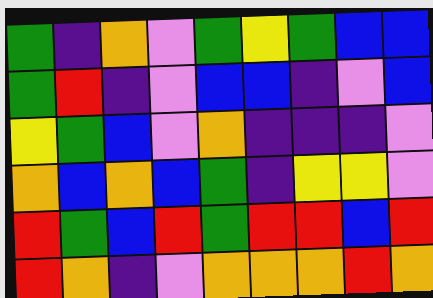[["green", "indigo", "orange", "violet", "green", "yellow", "green", "blue", "blue"], ["green", "red", "indigo", "violet", "blue", "blue", "indigo", "violet", "blue"], ["yellow", "green", "blue", "violet", "orange", "indigo", "indigo", "indigo", "violet"], ["orange", "blue", "orange", "blue", "green", "indigo", "yellow", "yellow", "violet"], ["red", "green", "blue", "red", "green", "red", "red", "blue", "red"], ["red", "orange", "indigo", "violet", "orange", "orange", "orange", "red", "orange"]]